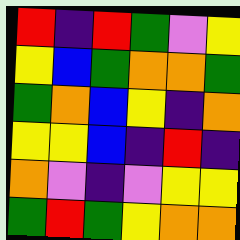[["red", "indigo", "red", "green", "violet", "yellow"], ["yellow", "blue", "green", "orange", "orange", "green"], ["green", "orange", "blue", "yellow", "indigo", "orange"], ["yellow", "yellow", "blue", "indigo", "red", "indigo"], ["orange", "violet", "indigo", "violet", "yellow", "yellow"], ["green", "red", "green", "yellow", "orange", "orange"]]